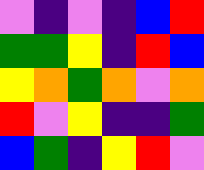[["violet", "indigo", "violet", "indigo", "blue", "red"], ["green", "green", "yellow", "indigo", "red", "blue"], ["yellow", "orange", "green", "orange", "violet", "orange"], ["red", "violet", "yellow", "indigo", "indigo", "green"], ["blue", "green", "indigo", "yellow", "red", "violet"]]